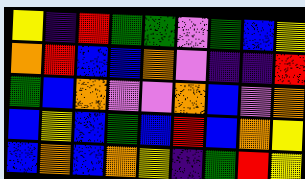[["yellow", "indigo", "red", "green", "green", "violet", "green", "blue", "yellow"], ["orange", "red", "blue", "blue", "orange", "violet", "indigo", "indigo", "red"], ["green", "blue", "orange", "violet", "violet", "orange", "blue", "violet", "orange"], ["blue", "yellow", "blue", "green", "blue", "red", "blue", "orange", "yellow"], ["blue", "orange", "blue", "orange", "yellow", "indigo", "green", "red", "yellow"]]